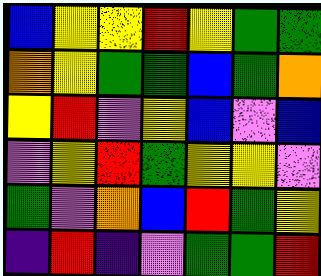[["blue", "yellow", "yellow", "red", "yellow", "green", "green"], ["orange", "yellow", "green", "green", "blue", "green", "orange"], ["yellow", "red", "violet", "yellow", "blue", "violet", "blue"], ["violet", "yellow", "red", "green", "yellow", "yellow", "violet"], ["green", "violet", "orange", "blue", "red", "green", "yellow"], ["indigo", "red", "indigo", "violet", "green", "green", "red"]]